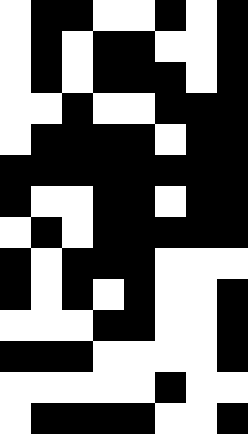[["white", "black", "black", "white", "white", "black", "white", "black"], ["white", "black", "white", "black", "black", "white", "white", "black"], ["white", "black", "white", "black", "black", "black", "white", "black"], ["white", "white", "black", "white", "white", "black", "black", "black"], ["white", "black", "black", "black", "black", "white", "black", "black"], ["black", "black", "black", "black", "black", "black", "black", "black"], ["black", "white", "white", "black", "black", "white", "black", "black"], ["white", "black", "white", "black", "black", "black", "black", "black"], ["black", "white", "black", "black", "black", "white", "white", "white"], ["black", "white", "black", "white", "black", "white", "white", "black"], ["white", "white", "white", "black", "black", "white", "white", "black"], ["black", "black", "black", "white", "white", "white", "white", "black"], ["white", "white", "white", "white", "white", "black", "white", "white"], ["white", "black", "black", "black", "black", "white", "white", "black"]]